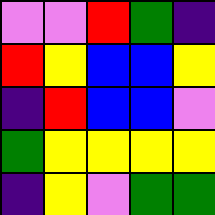[["violet", "violet", "red", "green", "indigo"], ["red", "yellow", "blue", "blue", "yellow"], ["indigo", "red", "blue", "blue", "violet"], ["green", "yellow", "yellow", "yellow", "yellow"], ["indigo", "yellow", "violet", "green", "green"]]